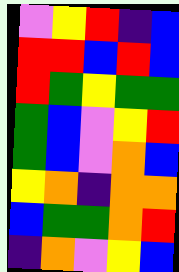[["violet", "yellow", "red", "indigo", "blue"], ["red", "red", "blue", "red", "blue"], ["red", "green", "yellow", "green", "green"], ["green", "blue", "violet", "yellow", "red"], ["green", "blue", "violet", "orange", "blue"], ["yellow", "orange", "indigo", "orange", "orange"], ["blue", "green", "green", "orange", "red"], ["indigo", "orange", "violet", "yellow", "blue"]]